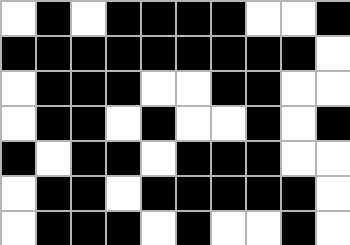[["white", "black", "white", "black", "black", "black", "black", "white", "white", "black"], ["black", "black", "black", "black", "black", "black", "black", "black", "black", "white"], ["white", "black", "black", "black", "white", "white", "black", "black", "white", "white"], ["white", "black", "black", "white", "black", "white", "white", "black", "white", "black"], ["black", "white", "black", "black", "white", "black", "black", "black", "white", "white"], ["white", "black", "black", "white", "black", "black", "black", "black", "black", "white"], ["white", "black", "black", "black", "white", "black", "white", "white", "black", "white"]]